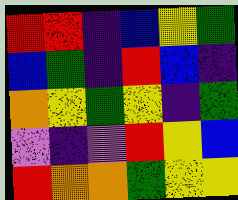[["red", "red", "indigo", "blue", "yellow", "green"], ["blue", "green", "indigo", "red", "blue", "indigo"], ["orange", "yellow", "green", "yellow", "indigo", "green"], ["violet", "indigo", "violet", "red", "yellow", "blue"], ["red", "orange", "orange", "green", "yellow", "yellow"]]